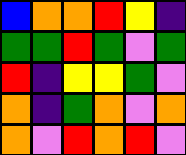[["blue", "orange", "orange", "red", "yellow", "indigo"], ["green", "green", "red", "green", "violet", "green"], ["red", "indigo", "yellow", "yellow", "green", "violet"], ["orange", "indigo", "green", "orange", "violet", "orange"], ["orange", "violet", "red", "orange", "red", "violet"]]